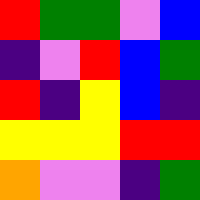[["red", "green", "green", "violet", "blue"], ["indigo", "violet", "red", "blue", "green"], ["red", "indigo", "yellow", "blue", "indigo"], ["yellow", "yellow", "yellow", "red", "red"], ["orange", "violet", "violet", "indigo", "green"]]